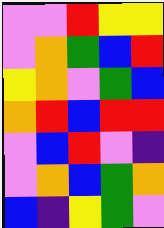[["violet", "violet", "red", "yellow", "yellow"], ["violet", "orange", "green", "blue", "red"], ["yellow", "orange", "violet", "green", "blue"], ["orange", "red", "blue", "red", "red"], ["violet", "blue", "red", "violet", "indigo"], ["violet", "orange", "blue", "green", "orange"], ["blue", "indigo", "yellow", "green", "violet"]]